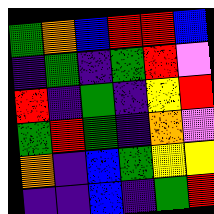[["green", "orange", "blue", "red", "red", "blue"], ["indigo", "green", "indigo", "green", "red", "violet"], ["red", "indigo", "green", "indigo", "yellow", "red"], ["green", "red", "green", "indigo", "orange", "violet"], ["orange", "indigo", "blue", "green", "yellow", "yellow"], ["indigo", "indigo", "blue", "indigo", "green", "red"]]